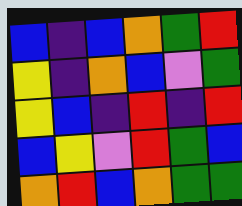[["blue", "indigo", "blue", "orange", "green", "red"], ["yellow", "indigo", "orange", "blue", "violet", "green"], ["yellow", "blue", "indigo", "red", "indigo", "red"], ["blue", "yellow", "violet", "red", "green", "blue"], ["orange", "red", "blue", "orange", "green", "green"]]